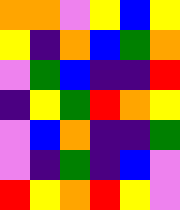[["orange", "orange", "violet", "yellow", "blue", "yellow"], ["yellow", "indigo", "orange", "blue", "green", "orange"], ["violet", "green", "blue", "indigo", "indigo", "red"], ["indigo", "yellow", "green", "red", "orange", "yellow"], ["violet", "blue", "orange", "indigo", "indigo", "green"], ["violet", "indigo", "green", "indigo", "blue", "violet"], ["red", "yellow", "orange", "red", "yellow", "violet"]]